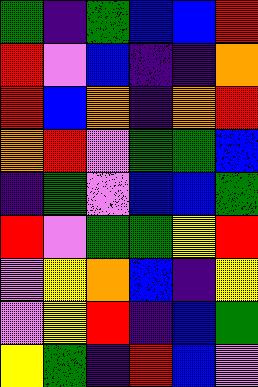[["green", "indigo", "green", "blue", "blue", "red"], ["red", "violet", "blue", "indigo", "indigo", "orange"], ["red", "blue", "orange", "indigo", "orange", "red"], ["orange", "red", "violet", "green", "green", "blue"], ["indigo", "green", "violet", "blue", "blue", "green"], ["red", "violet", "green", "green", "yellow", "red"], ["violet", "yellow", "orange", "blue", "indigo", "yellow"], ["violet", "yellow", "red", "indigo", "blue", "green"], ["yellow", "green", "indigo", "red", "blue", "violet"]]